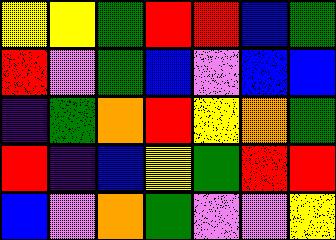[["yellow", "yellow", "green", "red", "red", "blue", "green"], ["red", "violet", "green", "blue", "violet", "blue", "blue"], ["indigo", "green", "orange", "red", "yellow", "orange", "green"], ["red", "indigo", "blue", "yellow", "green", "red", "red"], ["blue", "violet", "orange", "green", "violet", "violet", "yellow"]]